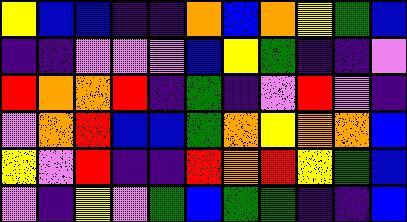[["yellow", "blue", "blue", "indigo", "indigo", "orange", "blue", "orange", "yellow", "green", "blue"], ["indigo", "indigo", "violet", "violet", "violet", "blue", "yellow", "green", "indigo", "indigo", "violet"], ["red", "orange", "orange", "red", "indigo", "green", "indigo", "violet", "red", "violet", "indigo"], ["violet", "orange", "red", "blue", "blue", "green", "orange", "yellow", "orange", "orange", "blue"], ["yellow", "violet", "red", "indigo", "indigo", "red", "orange", "red", "yellow", "green", "blue"], ["violet", "indigo", "yellow", "violet", "green", "blue", "green", "green", "indigo", "indigo", "blue"]]